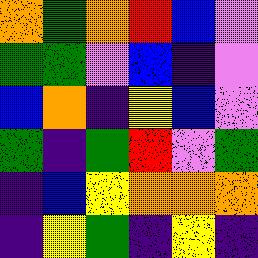[["orange", "green", "orange", "red", "blue", "violet"], ["green", "green", "violet", "blue", "indigo", "violet"], ["blue", "orange", "indigo", "yellow", "blue", "violet"], ["green", "indigo", "green", "red", "violet", "green"], ["indigo", "blue", "yellow", "orange", "orange", "orange"], ["indigo", "yellow", "green", "indigo", "yellow", "indigo"]]